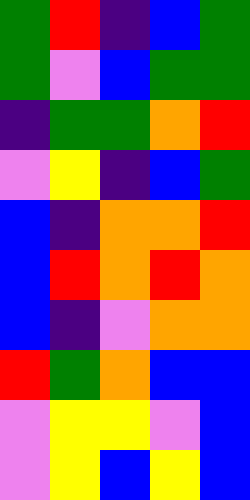[["green", "red", "indigo", "blue", "green"], ["green", "violet", "blue", "green", "green"], ["indigo", "green", "green", "orange", "red"], ["violet", "yellow", "indigo", "blue", "green"], ["blue", "indigo", "orange", "orange", "red"], ["blue", "red", "orange", "red", "orange"], ["blue", "indigo", "violet", "orange", "orange"], ["red", "green", "orange", "blue", "blue"], ["violet", "yellow", "yellow", "violet", "blue"], ["violet", "yellow", "blue", "yellow", "blue"]]